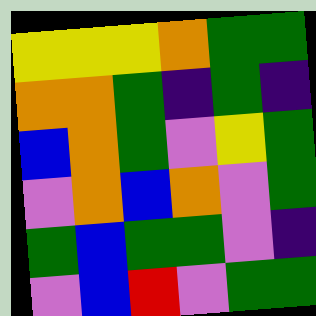[["yellow", "yellow", "yellow", "orange", "green", "green"], ["orange", "orange", "green", "indigo", "green", "indigo"], ["blue", "orange", "green", "violet", "yellow", "green"], ["violet", "orange", "blue", "orange", "violet", "green"], ["green", "blue", "green", "green", "violet", "indigo"], ["violet", "blue", "red", "violet", "green", "green"]]